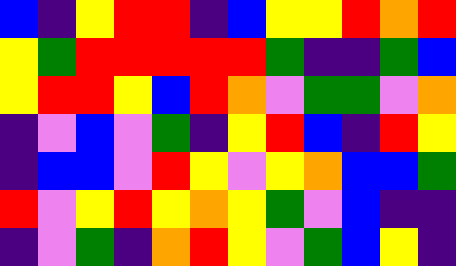[["blue", "indigo", "yellow", "red", "red", "indigo", "blue", "yellow", "yellow", "red", "orange", "red"], ["yellow", "green", "red", "red", "red", "red", "red", "green", "indigo", "indigo", "green", "blue"], ["yellow", "red", "red", "yellow", "blue", "red", "orange", "violet", "green", "green", "violet", "orange"], ["indigo", "violet", "blue", "violet", "green", "indigo", "yellow", "red", "blue", "indigo", "red", "yellow"], ["indigo", "blue", "blue", "violet", "red", "yellow", "violet", "yellow", "orange", "blue", "blue", "green"], ["red", "violet", "yellow", "red", "yellow", "orange", "yellow", "green", "violet", "blue", "indigo", "indigo"], ["indigo", "violet", "green", "indigo", "orange", "red", "yellow", "violet", "green", "blue", "yellow", "indigo"]]